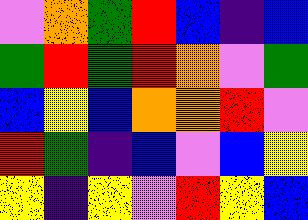[["violet", "orange", "green", "red", "blue", "indigo", "blue"], ["green", "red", "green", "red", "orange", "violet", "green"], ["blue", "yellow", "blue", "orange", "orange", "red", "violet"], ["red", "green", "indigo", "blue", "violet", "blue", "yellow"], ["yellow", "indigo", "yellow", "violet", "red", "yellow", "blue"]]